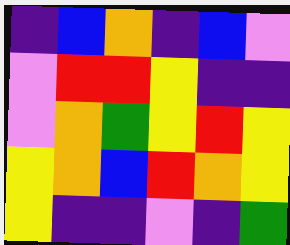[["indigo", "blue", "orange", "indigo", "blue", "violet"], ["violet", "red", "red", "yellow", "indigo", "indigo"], ["violet", "orange", "green", "yellow", "red", "yellow"], ["yellow", "orange", "blue", "red", "orange", "yellow"], ["yellow", "indigo", "indigo", "violet", "indigo", "green"]]